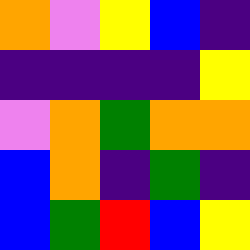[["orange", "violet", "yellow", "blue", "indigo"], ["indigo", "indigo", "indigo", "indigo", "yellow"], ["violet", "orange", "green", "orange", "orange"], ["blue", "orange", "indigo", "green", "indigo"], ["blue", "green", "red", "blue", "yellow"]]